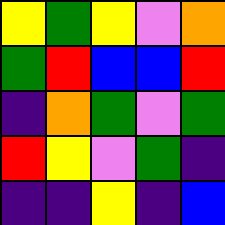[["yellow", "green", "yellow", "violet", "orange"], ["green", "red", "blue", "blue", "red"], ["indigo", "orange", "green", "violet", "green"], ["red", "yellow", "violet", "green", "indigo"], ["indigo", "indigo", "yellow", "indigo", "blue"]]